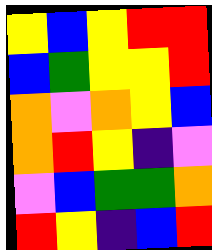[["yellow", "blue", "yellow", "red", "red"], ["blue", "green", "yellow", "yellow", "red"], ["orange", "violet", "orange", "yellow", "blue"], ["orange", "red", "yellow", "indigo", "violet"], ["violet", "blue", "green", "green", "orange"], ["red", "yellow", "indigo", "blue", "red"]]